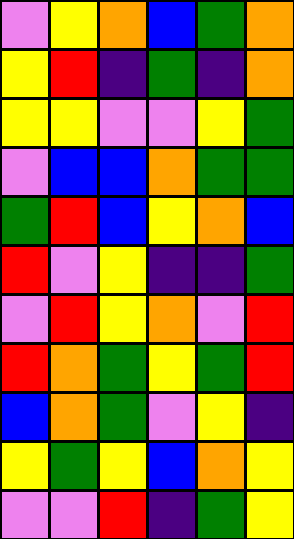[["violet", "yellow", "orange", "blue", "green", "orange"], ["yellow", "red", "indigo", "green", "indigo", "orange"], ["yellow", "yellow", "violet", "violet", "yellow", "green"], ["violet", "blue", "blue", "orange", "green", "green"], ["green", "red", "blue", "yellow", "orange", "blue"], ["red", "violet", "yellow", "indigo", "indigo", "green"], ["violet", "red", "yellow", "orange", "violet", "red"], ["red", "orange", "green", "yellow", "green", "red"], ["blue", "orange", "green", "violet", "yellow", "indigo"], ["yellow", "green", "yellow", "blue", "orange", "yellow"], ["violet", "violet", "red", "indigo", "green", "yellow"]]